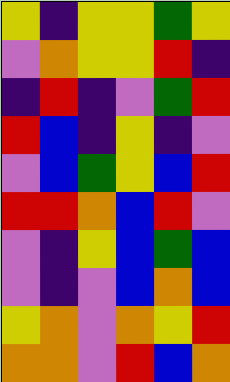[["yellow", "indigo", "yellow", "yellow", "green", "yellow"], ["violet", "orange", "yellow", "yellow", "red", "indigo"], ["indigo", "red", "indigo", "violet", "green", "red"], ["red", "blue", "indigo", "yellow", "indigo", "violet"], ["violet", "blue", "green", "yellow", "blue", "red"], ["red", "red", "orange", "blue", "red", "violet"], ["violet", "indigo", "yellow", "blue", "green", "blue"], ["violet", "indigo", "violet", "blue", "orange", "blue"], ["yellow", "orange", "violet", "orange", "yellow", "red"], ["orange", "orange", "violet", "red", "blue", "orange"]]